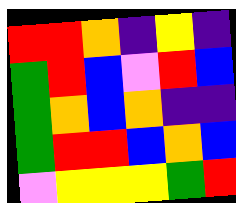[["red", "red", "orange", "indigo", "yellow", "indigo"], ["green", "red", "blue", "violet", "red", "blue"], ["green", "orange", "blue", "orange", "indigo", "indigo"], ["green", "red", "red", "blue", "orange", "blue"], ["violet", "yellow", "yellow", "yellow", "green", "red"]]